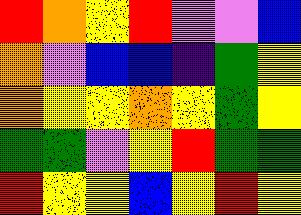[["red", "orange", "yellow", "red", "violet", "violet", "blue"], ["orange", "violet", "blue", "blue", "indigo", "green", "yellow"], ["orange", "yellow", "yellow", "orange", "yellow", "green", "yellow"], ["green", "green", "violet", "yellow", "red", "green", "green"], ["red", "yellow", "yellow", "blue", "yellow", "red", "yellow"]]